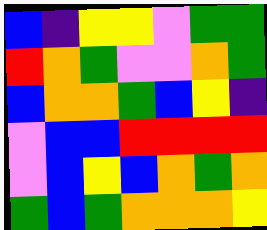[["blue", "indigo", "yellow", "yellow", "violet", "green", "green"], ["red", "orange", "green", "violet", "violet", "orange", "green"], ["blue", "orange", "orange", "green", "blue", "yellow", "indigo"], ["violet", "blue", "blue", "red", "red", "red", "red"], ["violet", "blue", "yellow", "blue", "orange", "green", "orange"], ["green", "blue", "green", "orange", "orange", "orange", "yellow"]]